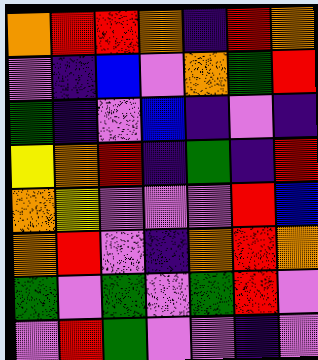[["orange", "red", "red", "orange", "indigo", "red", "orange"], ["violet", "indigo", "blue", "violet", "orange", "green", "red"], ["green", "indigo", "violet", "blue", "indigo", "violet", "indigo"], ["yellow", "orange", "red", "indigo", "green", "indigo", "red"], ["orange", "yellow", "violet", "violet", "violet", "red", "blue"], ["orange", "red", "violet", "indigo", "orange", "red", "orange"], ["green", "violet", "green", "violet", "green", "red", "violet"], ["violet", "red", "green", "violet", "violet", "indigo", "violet"]]